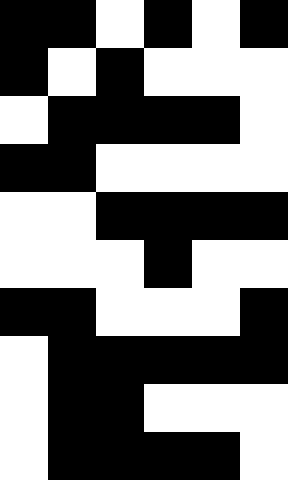[["black", "black", "white", "black", "white", "black"], ["black", "white", "black", "white", "white", "white"], ["white", "black", "black", "black", "black", "white"], ["black", "black", "white", "white", "white", "white"], ["white", "white", "black", "black", "black", "black"], ["white", "white", "white", "black", "white", "white"], ["black", "black", "white", "white", "white", "black"], ["white", "black", "black", "black", "black", "black"], ["white", "black", "black", "white", "white", "white"], ["white", "black", "black", "black", "black", "white"]]